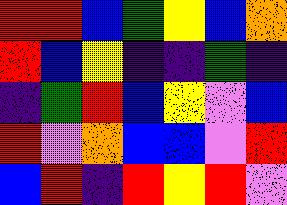[["red", "red", "blue", "green", "yellow", "blue", "orange"], ["red", "blue", "yellow", "indigo", "indigo", "green", "indigo"], ["indigo", "green", "red", "blue", "yellow", "violet", "blue"], ["red", "violet", "orange", "blue", "blue", "violet", "red"], ["blue", "red", "indigo", "red", "yellow", "red", "violet"]]